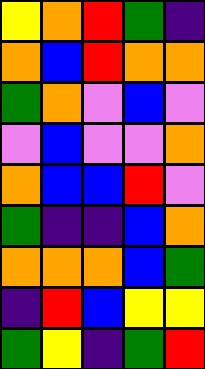[["yellow", "orange", "red", "green", "indigo"], ["orange", "blue", "red", "orange", "orange"], ["green", "orange", "violet", "blue", "violet"], ["violet", "blue", "violet", "violet", "orange"], ["orange", "blue", "blue", "red", "violet"], ["green", "indigo", "indigo", "blue", "orange"], ["orange", "orange", "orange", "blue", "green"], ["indigo", "red", "blue", "yellow", "yellow"], ["green", "yellow", "indigo", "green", "red"]]